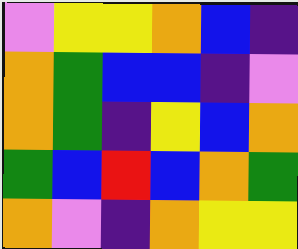[["violet", "yellow", "yellow", "orange", "blue", "indigo"], ["orange", "green", "blue", "blue", "indigo", "violet"], ["orange", "green", "indigo", "yellow", "blue", "orange"], ["green", "blue", "red", "blue", "orange", "green"], ["orange", "violet", "indigo", "orange", "yellow", "yellow"]]